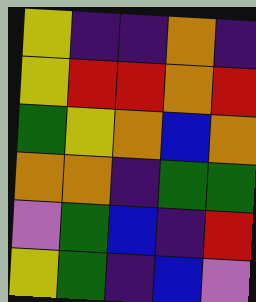[["yellow", "indigo", "indigo", "orange", "indigo"], ["yellow", "red", "red", "orange", "red"], ["green", "yellow", "orange", "blue", "orange"], ["orange", "orange", "indigo", "green", "green"], ["violet", "green", "blue", "indigo", "red"], ["yellow", "green", "indigo", "blue", "violet"]]